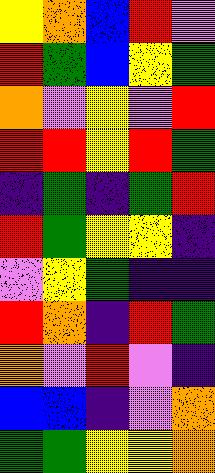[["yellow", "orange", "blue", "red", "violet"], ["red", "green", "blue", "yellow", "green"], ["orange", "violet", "yellow", "violet", "red"], ["red", "red", "yellow", "red", "green"], ["indigo", "green", "indigo", "green", "red"], ["red", "green", "yellow", "yellow", "indigo"], ["violet", "yellow", "green", "indigo", "indigo"], ["red", "orange", "indigo", "red", "green"], ["orange", "violet", "red", "violet", "indigo"], ["blue", "blue", "indigo", "violet", "orange"], ["green", "green", "yellow", "yellow", "orange"]]